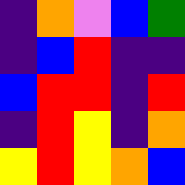[["indigo", "orange", "violet", "blue", "green"], ["indigo", "blue", "red", "indigo", "indigo"], ["blue", "red", "red", "indigo", "red"], ["indigo", "red", "yellow", "indigo", "orange"], ["yellow", "red", "yellow", "orange", "blue"]]